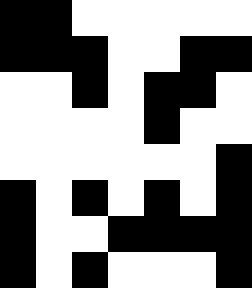[["black", "black", "white", "white", "white", "white", "white"], ["black", "black", "black", "white", "white", "black", "black"], ["white", "white", "black", "white", "black", "black", "white"], ["white", "white", "white", "white", "black", "white", "white"], ["white", "white", "white", "white", "white", "white", "black"], ["black", "white", "black", "white", "black", "white", "black"], ["black", "white", "white", "black", "black", "black", "black"], ["black", "white", "black", "white", "white", "white", "black"]]